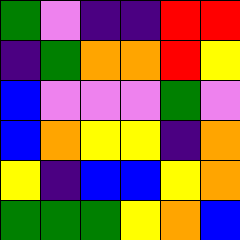[["green", "violet", "indigo", "indigo", "red", "red"], ["indigo", "green", "orange", "orange", "red", "yellow"], ["blue", "violet", "violet", "violet", "green", "violet"], ["blue", "orange", "yellow", "yellow", "indigo", "orange"], ["yellow", "indigo", "blue", "blue", "yellow", "orange"], ["green", "green", "green", "yellow", "orange", "blue"]]